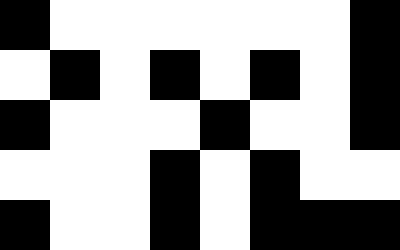[["black", "white", "white", "white", "white", "white", "white", "black"], ["white", "black", "white", "black", "white", "black", "white", "black"], ["black", "white", "white", "white", "black", "white", "white", "black"], ["white", "white", "white", "black", "white", "black", "white", "white"], ["black", "white", "white", "black", "white", "black", "black", "black"]]